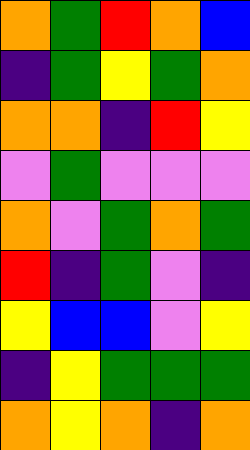[["orange", "green", "red", "orange", "blue"], ["indigo", "green", "yellow", "green", "orange"], ["orange", "orange", "indigo", "red", "yellow"], ["violet", "green", "violet", "violet", "violet"], ["orange", "violet", "green", "orange", "green"], ["red", "indigo", "green", "violet", "indigo"], ["yellow", "blue", "blue", "violet", "yellow"], ["indigo", "yellow", "green", "green", "green"], ["orange", "yellow", "orange", "indigo", "orange"]]